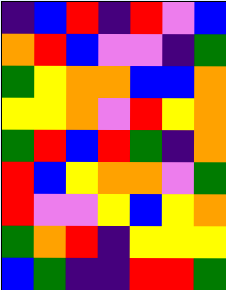[["indigo", "blue", "red", "indigo", "red", "violet", "blue"], ["orange", "red", "blue", "violet", "violet", "indigo", "green"], ["green", "yellow", "orange", "orange", "blue", "blue", "orange"], ["yellow", "yellow", "orange", "violet", "red", "yellow", "orange"], ["green", "red", "blue", "red", "green", "indigo", "orange"], ["red", "blue", "yellow", "orange", "orange", "violet", "green"], ["red", "violet", "violet", "yellow", "blue", "yellow", "orange"], ["green", "orange", "red", "indigo", "yellow", "yellow", "yellow"], ["blue", "green", "indigo", "indigo", "red", "red", "green"]]